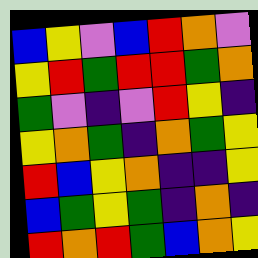[["blue", "yellow", "violet", "blue", "red", "orange", "violet"], ["yellow", "red", "green", "red", "red", "green", "orange"], ["green", "violet", "indigo", "violet", "red", "yellow", "indigo"], ["yellow", "orange", "green", "indigo", "orange", "green", "yellow"], ["red", "blue", "yellow", "orange", "indigo", "indigo", "yellow"], ["blue", "green", "yellow", "green", "indigo", "orange", "indigo"], ["red", "orange", "red", "green", "blue", "orange", "yellow"]]